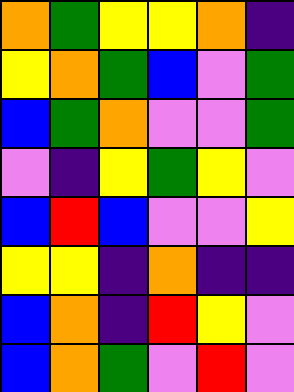[["orange", "green", "yellow", "yellow", "orange", "indigo"], ["yellow", "orange", "green", "blue", "violet", "green"], ["blue", "green", "orange", "violet", "violet", "green"], ["violet", "indigo", "yellow", "green", "yellow", "violet"], ["blue", "red", "blue", "violet", "violet", "yellow"], ["yellow", "yellow", "indigo", "orange", "indigo", "indigo"], ["blue", "orange", "indigo", "red", "yellow", "violet"], ["blue", "orange", "green", "violet", "red", "violet"]]